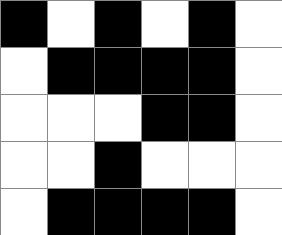[["black", "white", "black", "white", "black", "white"], ["white", "black", "black", "black", "black", "white"], ["white", "white", "white", "black", "black", "white"], ["white", "white", "black", "white", "white", "white"], ["white", "black", "black", "black", "black", "white"]]